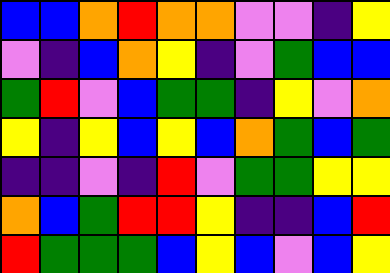[["blue", "blue", "orange", "red", "orange", "orange", "violet", "violet", "indigo", "yellow"], ["violet", "indigo", "blue", "orange", "yellow", "indigo", "violet", "green", "blue", "blue"], ["green", "red", "violet", "blue", "green", "green", "indigo", "yellow", "violet", "orange"], ["yellow", "indigo", "yellow", "blue", "yellow", "blue", "orange", "green", "blue", "green"], ["indigo", "indigo", "violet", "indigo", "red", "violet", "green", "green", "yellow", "yellow"], ["orange", "blue", "green", "red", "red", "yellow", "indigo", "indigo", "blue", "red"], ["red", "green", "green", "green", "blue", "yellow", "blue", "violet", "blue", "yellow"]]